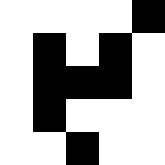[["white", "white", "white", "white", "black"], ["white", "black", "white", "black", "white"], ["white", "black", "black", "black", "white"], ["white", "black", "white", "white", "white"], ["white", "white", "black", "white", "white"]]